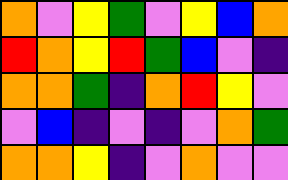[["orange", "violet", "yellow", "green", "violet", "yellow", "blue", "orange"], ["red", "orange", "yellow", "red", "green", "blue", "violet", "indigo"], ["orange", "orange", "green", "indigo", "orange", "red", "yellow", "violet"], ["violet", "blue", "indigo", "violet", "indigo", "violet", "orange", "green"], ["orange", "orange", "yellow", "indigo", "violet", "orange", "violet", "violet"]]